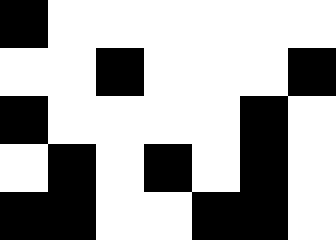[["black", "white", "white", "white", "white", "white", "white"], ["white", "white", "black", "white", "white", "white", "black"], ["black", "white", "white", "white", "white", "black", "white"], ["white", "black", "white", "black", "white", "black", "white"], ["black", "black", "white", "white", "black", "black", "white"]]